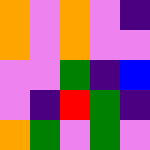[["orange", "violet", "orange", "violet", "indigo"], ["orange", "violet", "orange", "violet", "violet"], ["violet", "violet", "green", "indigo", "blue"], ["violet", "indigo", "red", "green", "indigo"], ["orange", "green", "violet", "green", "violet"]]